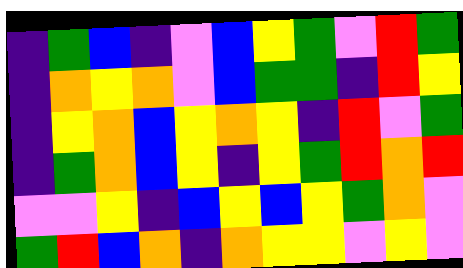[["indigo", "green", "blue", "indigo", "violet", "blue", "yellow", "green", "violet", "red", "green"], ["indigo", "orange", "yellow", "orange", "violet", "blue", "green", "green", "indigo", "red", "yellow"], ["indigo", "yellow", "orange", "blue", "yellow", "orange", "yellow", "indigo", "red", "violet", "green"], ["indigo", "green", "orange", "blue", "yellow", "indigo", "yellow", "green", "red", "orange", "red"], ["violet", "violet", "yellow", "indigo", "blue", "yellow", "blue", "yellow", "green", "orange", "violet"], ["green", "red", "blue", "orange", "indigo", "orange", "yellow", "yellow", "violet", "yellow", "violet"]]